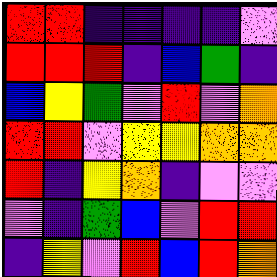[["red", "red", "indigo", "indigo", "indigo", "indigo", "violet"], ["red", "red", "red", "indigo", "blue", "green", "indigo"], ["blue", "yellow", "green", "violet", "red", "violet", "orange"], ["red", "red", "violet", "yellow", "yellow", "orange", "orange"], ["red", "indigo", "yellow", "orange", "indigo", "violet", "violet"], ["violet", "indigo", "green", "blue", "violet", "red", "red"], ["indigo", "yellow", "violet", "red", "blue", "red", "orange"]]